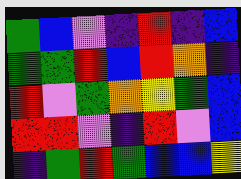[["green", "blue", "violet", "indigo", "red", "indigo", "blue"], ["green", "green", "red", "blue", "red", "orange", "indigo"], ["red", "violet", "green", "orange", "yellow", "green", "blue"], ["red", "red", "violet", "indigo", "red", "violet", "blue"], ["indigo", "green", "red", "green", "blue", "blue", "yellow"]]